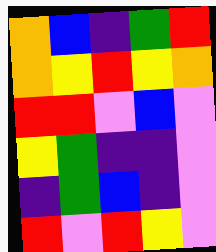[["orange", "blue", "indigo", "green", "red"], ["orange", "yellow", "red", "yellow", "orange"], ["red", "red", "violet", "blue", "violet"], ["yellow", "green", "indigo", "indigo", "violet"], ["indigo", "green", "blue", "indigo", "violet"], ["red", "violet", "red", "yellow", "violet"]]